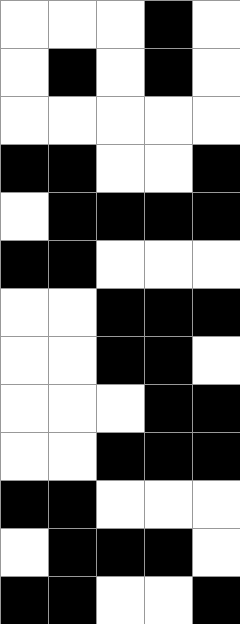[["white", "white", "white", "black", "white"], ["white", "black", "white", "black", "white"], ["white", "white", "white", "white", "white"], ["black", "black", "white", "white", "black"], ["white", "black", "black", "black", "black"], ["black", "black", "white", "white", "white"], ["white", "white", "black", "black", "black"], ["white", "white", "black", "black", "white"], ["white", "white", "white", "black", "black"], ["white", "white", "black", "black", "black"], ["black", "black", "white", "white", "white"], ["white", "black", "black", "black", "white"], ["black", "black", "white", "white", "black"]]